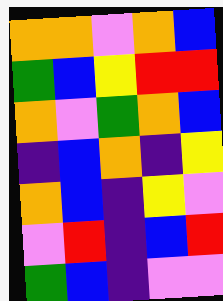[["orange", "orange", "violet", "orange", "blue"], ["green", "blue", "yellow", "red", "red"], ["orange", "violet", "green", "orange", "blue"], ["indigo", "blue", "orange", "indigo", "yellow"], ["orange", "blue", "indigo", "yellow", "violet"], ["violet", "red", "indigo", "blue", "red"], ["green", "blue", "indigo", "violet", "violet"]]